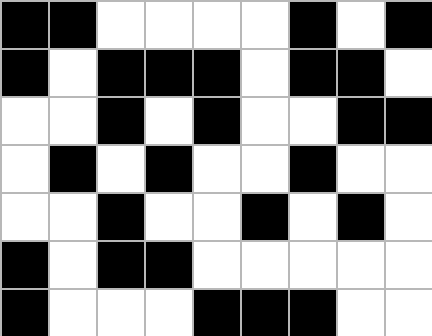[["black", "black", "white", "white", "white", "white", "black", "white", "black"], ["black", "white", "black", "black", "black", "white", "black", "black", "white"], ["white", "white", "black", "white", "black", "white", "white", "black", "black"], ["white", "black", "white", "black", "white", "white", "black", "white", "white"], ["white", "white", "black", "white", "white", "black", "white", "black", "white"], ["black", "white", "black", "black", "white", "white", "white", "white", "white"], ["black", "white", "white", "white", "black", "black", "black", "white", "white"]]